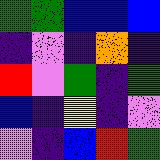[["green", "green", "blue", "blue", "blue"], ["indigo", "violet", "indigo", "orange", "indigo"], ["red", "violet", "green", "indigo", "green"], ["blue", "indigo", "yellow", "indigo", "violet"], ["violet", "indigo", "blue", "red", "green"]]